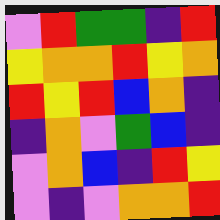[["violet", "red", "green", "green", "indigo", "red"], ["yellow", "orange", "orange", "red", "yellow", "orange"], ["red", "yellow", "red", "blue", "orange", "indigo"], ["indigo", "orange", "violet", "green", "blue", "indigo"], ["violet", "orange", "blue", "indigo", "red", "yellow"], ["violet", "indigo", "violet", "orange", "orange", "red"]]